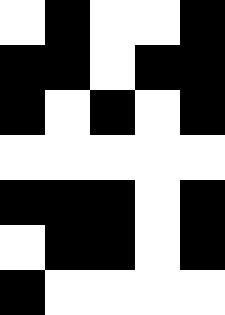[["white", "black", "white", "white", "black"], ["black", "black", "white", "black", "black"], ["black", "white", "black", "white", "black"], ["white", "white", "white", "white", "white"], ["black", "black", "black", "white", "black"], ["white", "black", "black", "white", "black"], ["black", "white", "white", "white", "white"]]